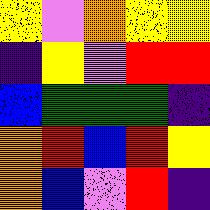[["yellow", "violet", "orange", "yellow", "yellow"], ["indigo", "yellow", "violet", "red", "red"], ["blue", "green", "green", "green", "indigo"], ["orange", "red", "blue", "red", "yellow"], ["orange", "blue", "violet", "red", "indigo"]]